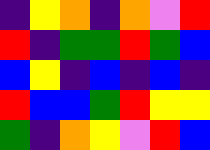[["indigo", "yellow", "orange", "indigo", "orange", "violet", "red"], ["red", "indigo", "green", "green", "red", "green", "blue"], ["blue", "yellow", "indigo", "blue", "indigo", "blue", "indigo"], ["red", "blue", "blue", "green", "red", "yellow", "yellow"], ["green", "indigo", "orange", "yellow", "violet", "red", "blue"]]